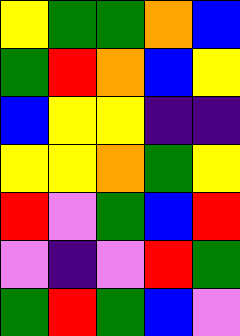[["yellow", "green", "green", "orange", "blue"], ["green", "red", "orange", "blue", "yellow"], ["blue", "yellow", "yellow", "indigo", "indigo"], ["yellow", "yellow", "orange", "green", "yellow"], ["red", "violet", "green", "blue", "red"], ["violet", "indigo", "violet", "red", "green"], ["green", "red", "green", "blue", "violet"]]